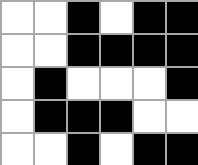[["white", "white", "black", "white", "black", "black"], ["white", "white", "black", "black", "black", "black"], ["white", "black", "white", "white", "white", "black"], ["white", "black", "black", "black", "white", "white"], ["white", "white", "black", "white", "black", "black"]]